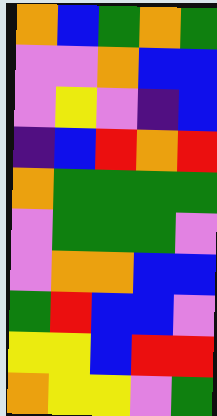[["orange", "blue", "green", "orange", "green"], ["violet", "violet", "orange", "blue", "blue"], ["violet", "yellow", "violet", "indigo", "blue"], ["indigo", "blue", "red", "orange", "red"], ["orange", "green", "green", "green", "green"], ["violet", "green", "green", "green", "violet"], ["violet", "orange", "orange", "blue", "blue"], ["green", "red", "blue", "blue", "violet"], ["yellow", "yellow", "blue", "red", "red"], ["orange", "yellow", "yellow", "violet", "green"]]